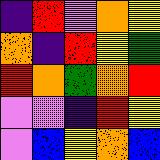[["indigo", "red", "violet", "orange", "yellow"], ["orange", "indigo", "red", "yellow", "green"], ["red", "orange", "green", "orange", "red"], ["violet", "violet", "indigo", "red", "yellow"], ["violet", "blue", "yellow", "orange", "blue"]]